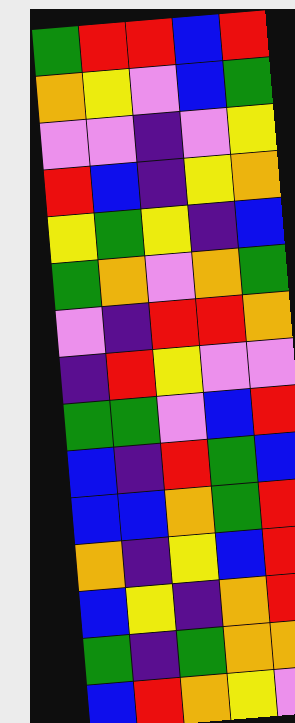[["green", "red", "red", "blue", "red"], ["orange", "yellow", "violet", "blue", "green"], ["violet", "violet", "indigo", "violet", "yellow"], ["red", "blue", "indigo", "yellow", "orange"], ["yellow", "green", "yellow", "indigo", "blue"], ["green", "orange", "violet", "orange", "green"], ["violet", "indigo", "red", "red", "orange"], ["indigo", "red", "yellow", "violet", "violet"], ["green", "green", "violet", "blue", "red"], ["blue", "indigo", "red", "green", "blue"], ["blue", "blue", "orange", "green", "red"], ["orange", "indigo", "yellow", "blue", "red"], ["blue", "yellow", "indigo", "orange", "red"], ["green", "indigo", "green", "orange", "orange"], ["blue", "red", "orange", "yellow", "violet"]]